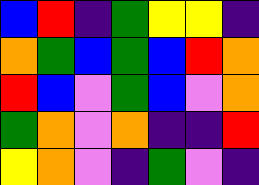[["blue", "red", "indigo", "green", "yellow", "yellow", "indigo"], ["orange", "green", "blue", "green", "blue", "red", "orange"], ["red", "blue", "violet", "green", "blue", "violet", "orange"], ["green", "orange", "violet", "orange", "indigo", "indigo", "red"], ["yellow", "orange", "violet", "indigo", "green", "violet", "indigo"]]